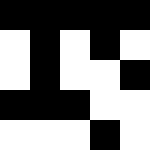[["black", "black", "black", "black", "black"], ["white", "black", "white", "black", "white"], ["white", "black", "white", "white", "black"], ["black", "black", "black", "white", "white"], ["white", "white", "white", "black", "white"]]